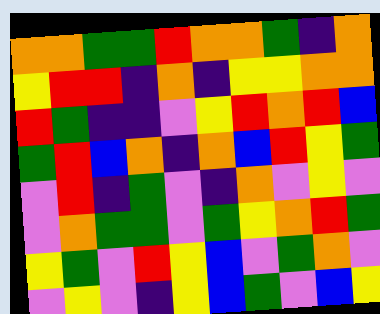[["orange", "orange", "green", "green", "red", "orange", "orange", "green", "indigo", "orange"], ["yellow", "red", "red", "indigo", "orange", "indigo", "yellow", "yellow", "orange", "orange"], ["red", "green", "indigo", "indigo", "violet", "yellow", "red", "orange", "red", "blue"], ["green", "red", "blue", "orange", "indigo", "orange", "blue", "red", "yellow", "green"], ["violet", "red", "indigo", "green", "violet", "indigo", "orange", "violet", "yellow", "violet"], ["violet", "orange", "green", "green", "violet", "green", "yellow", "orange", "red", "green"], ["yellow", "green", "violet", "red", "yellow", "blue", "violet", "green", "orange", "violet"], ["violet", "yellow", "violet", "indigo", "yellow", "blue", "green", "violet", "blue", "yellow"]]